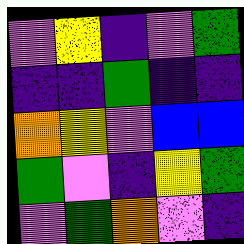[["violet", "yellow", "indigo", "violet", "green"], ["indigo", "indigo", "green", "indigo", "indigo"], ["orange", "yellow", "violet", "blue", "blue"], ["green", "violet", "indigo", "yellow", "green"], ["violet", "green", "orange", "violet", "indigo"]]